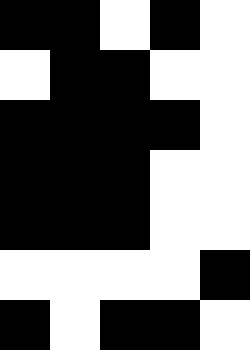[["black", "black", "white", "black", "white"], ["white", "black", "black", "white", "white"], ["black", "black", "black", "black", "white"], ["black", "black", "black", "white", "white"], ["black", "black", "black", "white", "white"], ["white", "white", "white", "white", "black"], ["black", "white", "black", "black", "white"]]